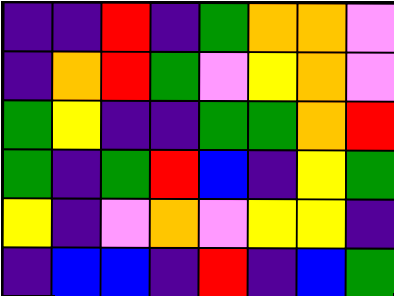[["indigo", "indigo", "red", "indigo", "green", "orange", "orange", "violet"], ["indigo", "orange", "red", "green", "violet", "yellow", "orange", "violet"], ["green", "yellow", "indigo", "indigo", "green", "green", "orange", "red"], ["green", "indigo", "green", "red", "blue", "indigo", "yellow", "green"], ["yellow", "indigo", "violet", "orange", "violet", "yellow", "yellow", "indigo"], ["indigo", "blue", "blue", "indigo", "red", "indigo", "blue", "green"]]